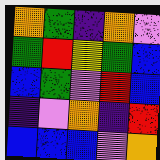[["orange", "green", "indigo", "orange", "violet"], ["green", "red", "yellow", "green", "blue"], ["blue", "green", "violet", "red", "blue"], ["indigo", "violet", "orange", "indigo", "red"], ["blue", "blue", "blue", "violet", "orange"]]